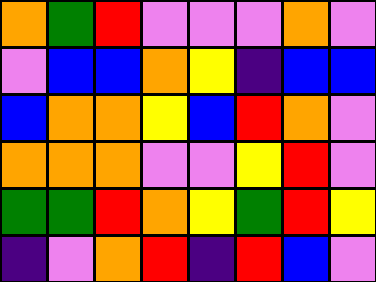[["orange", "green", "red", "violet", "violet", "violet", "orange", "violet"], ["violet", "blue", "blue", "orange", "yellow", "indigo", "blue", "blue"], ["blue", "orange", "orange", "yellow", "blue", "red", "orange", "violet"], ["orange", "orange", "orange", "violet", "violet", "yellow", "red", "violet"], ["green", "green", "red", "orange", "yellow", "green", "red", "yellow"], ["indigo", "violet", "orange", "red", "indigo", "red", "blue", "violet"]]